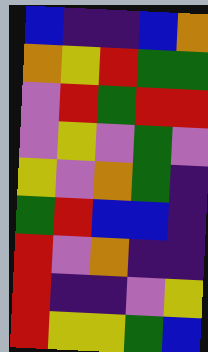[["blue", "indigo", "indigo", "blue", "orange"], ["orange", "yellow", "red", "green", "green"], ["violet", "red", "green", "red", "red"], ["violet", "yellow", "violet", "green", "violet"], ["yellow", "violet", "orange", "green", "indigo"], ["green", "red", "blue", "blue", "indigo"], ["red", "violet", "orange", "indigo", "indigo"], ["red", "indigo", "indigo", "violet", "yellow"], ["red", "yellow", "yellow", "green", "blue"]]